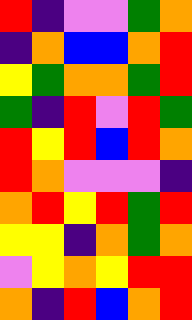[["red", "indigo", "violet", "violet", "green", "orange"], ["indigo", "orange", "blue", "blue", "orange", "red"], ["yellow", "green", "orange", "orange", "green", "red"], ["green", "indigo", "red", "violet", "red", "green"], ["red", "yellow", "red", "blue", "red", "orange"], ["red", "orange", "violet", "violet", "violet", "indigo"], ["orange", "red", "yellow", "red", "green", "red"], ["yellow", "yellow", "indigo", "orange", "green", "orange"], ["violet", "yellow", "orange", "yellow", "red", "red"], ["orange", "indigo", "red", "blue", "orange", "red"]]